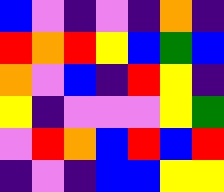[["blue", "violet", "indigo", "violet", "indigo", "orange", "indigo"], ["red", "orange", "red", "yellow", "blue", "green", "blue"], ["orange", "violet", "blue", "indigo", "red", "yellow", "indigo"], ["yellow", "indigo", "violet", "violet", "violet", "yellow", "green"], ["violet", "red", "orange", "blue", "red", "blue", "red"], ["indigo", "violet", "indigo", "blue", "blue", "yellow", "yellow"]]